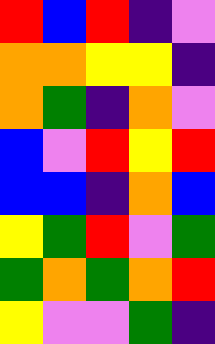[["red", "blue", "red", "indigo", "violet"], ["orange", "orange", "yellow", "yellow", "indigo"], ["orange", "green", "indigo", "orange", "violet"], ["blue", "violet", "red", "yellow", "red"], ["blue", "blue", "indigo", "orange", "blue"], ["yellow", "green", "red", "violet", "green"], ["green", "orange", "green", "orange", "red"], ["yellow", "violet", "violet", "green", "indigo"]]